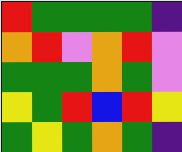[["red", "green", "green", "green", "green", "indigo"], ["orange", "red", "violet", "orange", "red", "violet"], ["green", "green", "green", "orange", "green", "violet"], ["yellow", "green", "red", "blue", "red", "yellow"], ["green", "yellow", "green", "orange", "green", "indigo"]]